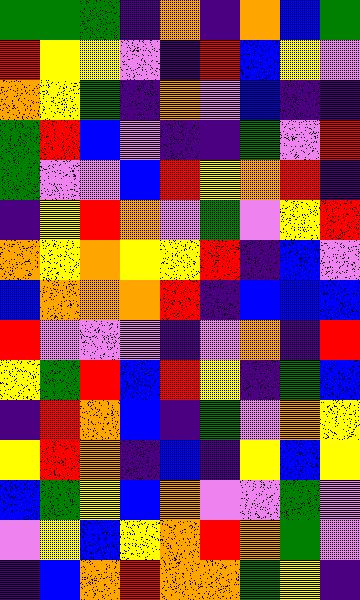[["green", "green", "green", "indigo", "orange", "indigo", "orange", "blue", "green"], ["red", "yellow", "yellow", "violet", "indigo", "red", "blue", "yellow", "violet"], ["orange", "yellow", "green", "indigo", "orange", "violet", "blue", "indigo", "indigo"], ["green", "red", "blue", "violet", "indigo", "indigo", "green", "violet", "red"], ["green", "violet", "violet", "blue", "red", "yellow", "orange", "red", "indigo"], ["indigo", "yellow", "red", "orange", "violet", "green", "violet", "yellow", "red"], ["orange", "yellow", "orange", "yellow", "yellow", "red", "indigo", "blue", "violet"], ["blue", "orange", "orange", "orange", "red", "indigo", "blue", "blue", "blue"], ["red", "violet", "violet", "violet", "indigo", "violet", "orange", "indigo", "red"], ["yellow", "green", "red", "blue", "red", "yellow", "indigo", "green", "blue"], ["indigo", "red", "orange", "blue", "indigo", "green", "violet", "orange", "yellow"], ["yellow", "red", "orange", "indigo", "blue", "indigo", "yellow", "blue", "yellow"], ["blue", "green", "yellow", "blue", "orange", "violet", "violet", "green", "violet"], ["violet", "yellow", "blue", "yellow", "orange", "red", "orange", "green", "violet"], ["indigo", "blue", "orange", "red", "orange", "orange", "green", "yellow", "indigo"]]